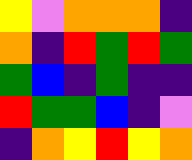[["yellow", "violet", "orange", "orange", "orange", "indigo"], ["orange", "indigo", "red", "green", "red", "green"], ["green", "blue", "indigo", "green", "indigo", "indigo"], ["red", "green", "green", "blue", "indigo", "violet"], ["indigo", "orange", "yellow", "red", "yellow", "orange"]]